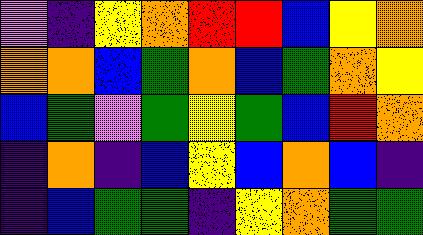[["violet", "indigo", "yellow", "orange", "red", "red", "blue", "yellow", "orange"], ["orange", "orange", "blue", "green", "orange", "blue", "green", "orange", "yellow"], ["blue", "green", "violet", "green", "yellow", "green", "blue", "red", "orange"], ["indigo", "orange", "indigo", "blue", "yellow", "blue", "orange", "blue", "indigo"], ["indigo", "blue", "green", "green", "indigo", "yellow", "orange", "green", "green"]]